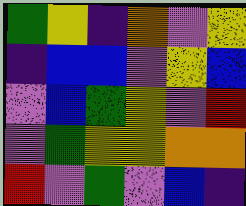[["green", "yellow", "indigo", "orange", "violet", "yellow"], ["indigo", "blue", "blue", "violet", "yellow", "blue"], ["violet", "blue", "green", "yellow", "violet", "red"], ["violet", "green", "yellow", "yellow", "orange", "orange"], ["red", "violet", "green", "violet", "blue", "indigo"]]